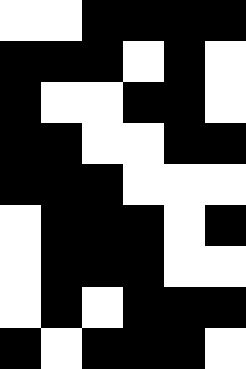[["white", "white", "black", "black", "black", "black"], ["black", "black", "black", "white", "black", "white"], ["black", "white", "white", "black", "black", "white"], ["black", "black", "white", "white", "black", "black"], ["black", "black", "black", "white", "white", "white"], ["white", "black", "black", "black", "white", "black"], ["white", "black", "black", "black", "white", "white"], ["white", "black", "white", "black", "black", "black"], ["black", "white", "black", "black", "black", "white"]]